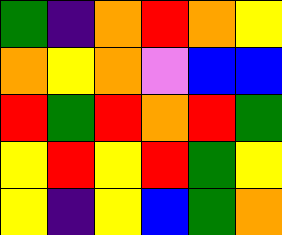[["green", "indigo", "orange", "red", "orange", "yellow"], ["orange", "yellow", "orange", "violet", "blue", "blue"], ["red", "green", "red", "orange", "red", "green"], ["yellow", "red", "yellow", "red", "green", "yellow"], ["yellow", "indigo", "yellow", "blue", "green", "orange"]]